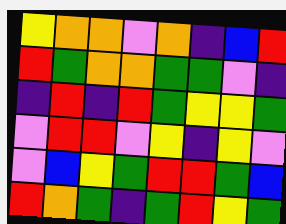[["yellow", "orange", "orange", "violet", "orange", "indigo", "blue", "red"], ["red", "green", "orange", "orange", "green", "green", "violet", "indigo"], ["indigo", "red", "indigo", "red", "green", "yellow", "yellow", "green"], ["violet", "red", "red", "violet", "yellow", "indigo", "yellow", "violet"], ["violet", "blue", "yellow", "green", "red", "red", "green", "blue"], ["red", "orange", "green", "indigo", "green", "red", "yellow", "green"]]